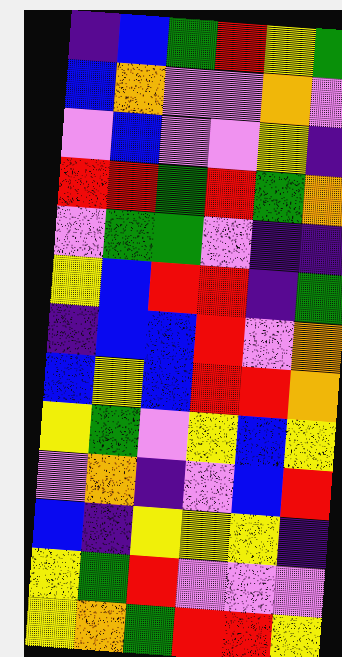[["indigo", "blue", "green", "red", "yellow", "green"], ["blue", "orange", "violet", "violet", "orange", "violet"], ["violet", "blue", "violet", "violet", "yellow", "indigo"], ["red", "red", "green", "red", "green", "orange"], ["violet", "green", "green", "violet", "indigo", "indigo"], ["yellow", "blue", "red", "red", "indigo", "green"], ["indigo", "blue", "blue", "red", "violet", "orange"], ["blue", "yellow", "blue", "red", "red", "orange"], ["yellow", "green", "violet", "yellow", "blue", "yellow"], ["violet", "orange", "indigo", "violet", "blue", "red"], ["blue", "indigo", "yellow", "yellow", "yellow", "indigo"], ["yellow", "green", "red", "violet", "violet", "violet"], ["yellow", "orange", "green", "red", "red", "yellow"]]